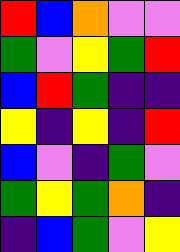[["red", "blue", "orange", "violet", "violet"], ["green", "violet", "yellow", "green", "red"], ["blue", "red", "green", "indigo", "indigo"], ["yellow", "indigo", "yellow", "indigo", "red"], ["blue", "violet", "indigo", "green", "violet"], ["green", "yellow", "green", "orange", "indigo"], ["indigo", "blue", "green", "violet", "yellow"]]